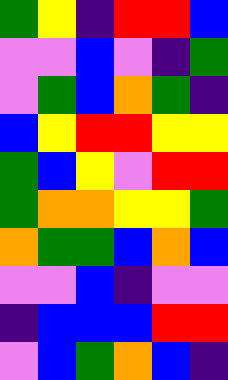[["green", "yellow", "indigo", "red", "red", "blue"], ["violet", "violet", "blue", "violet", "indigo", "green"], ["violet", "green", "blue", "orange", "green", "indigo"], ["blue", "yellow", "red", "red", "yellow", "yellow"], ["green", "blue", "yellow", "violet", "red", "red"], ["green", "orange", "orange", "yellow", "yellow", "green"], ["orange", "green", "green", "blue", "orange", "blue"], ["violet", "violet", "blue", "indigo", "violet", "violet"], ["indigo", "blue", "blue", "blue", "red", "red"], ["violet", "blue", "green", "orange", "blue", "indigo"]]